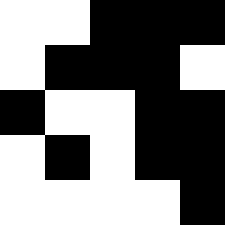[["white", "white", "black", "black", "black"], ["white", "black", "black", "black", "white"], ["black", "white", "white", "black", "black"], ["white", "black", "white", "black", "black"], ["white", "white", "white", "white", "black"]]